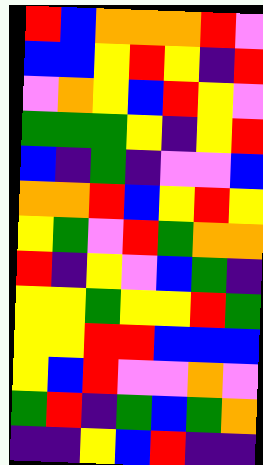[["red", "blue", "orange", "orange", "orange", "red", "violet"], ["blue", "blue", "yellow", "red", "yellow", "indigo", "red"], ["violet", "orange", "yellow", "blue", "red", "yellow", "violet"], ["green", "green", "green", "yellow", "indigo", "yellow", "red"], ["blue", "indigo", "green", "indigo", "violet", "violet", "blue"], ["orange", "orange", "red", "blue", "yellow", "red", "yellow"], ["yellow", "green", "violet", "red", "green", "orange", "orange"], ["red", "indigo", "yellow", "violet", "blue", "green", "indigo"], ["yellow", "yellow", "green", "yellow", "yellow", "red", "green"], ["yellow", "yellow", "red", "red", "blue", "blue", "blue"], ["yellow", "blue", "red", "violet", "violet", "orange", "violet"], ["green", "red", "indigo", "green", "blue", "green", "orange"], ["indigo", "indigo", "yellow", "blue", "red", "indigo", "indigo"]]